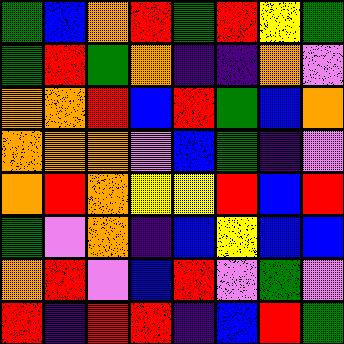[["green", "blue", "orange", "red", "green", "red", "yellow", "green"], ["green", "red", "green", "orange", "indigo", "indigo", "orange", "violet"], ["orange", "orange", "red", "blue", "red", "green", "blue", "orange"], ["orange", "orange", "orange", "violet", "blue", "green", "indigo", "violet"], ["orange", "red", "orange", "yellow", "yellow", "red", "blue", "red"], ["green", "violet", "orange", "indigo", "blue", "yellow", "blue", "blue"], ["orange", "red", "violet", "blue", "red", "violet", "green", "violet"], ["red", "indigo", "red", "red", "indigo", "blue", "red", "green"]]